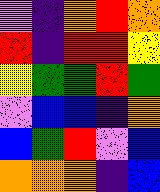[["violet", "indigo", "orange", "red", "orange"], ["red", "indigo", "red", "red", "yellow"], ["yellow", "green", "green", "red", "green"], ["violet", "blue", "blue", "indigo", "orange"], ["blue", "green", "red", "violet", "blue"], ["orange", "orange", "orange", "indigo", "blue"]]